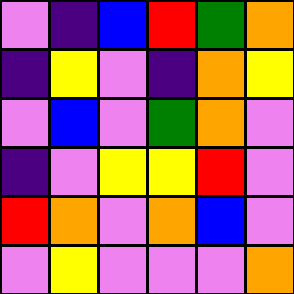[["violet", "indigo", "blue", "red", "green", "orange"], ["indigo", "yellow", "violet", "indigo", "orange", "yellow"], ["violet", "blue", "violet", "green", "orange", "violet"], ["indigo", "violet", "yellow", "yellow", "red", "violet"], ["red", "orange", "violet", "orange", "blue", "violet"], ["violet", "yellow", "violet", "violet", "violet", "orange"]]